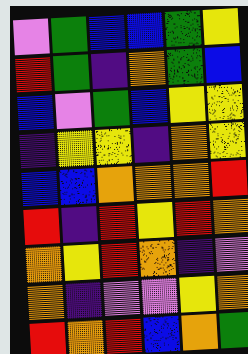[["violet", "green", "blue", "blue", "green", "yellow"], ["red", "green", "indigo", "orange", "green", "blue"], ["blue", "violet", "green", "blue", "yellow", "yellow"], ["indigo", "yellow", "yellow", "indigo", "orange", "yellow"], ["blue", "blue", "orange", "orange", "orange", "red"], ["red", "indigo", "red", "yellow", "red", "orange"], ["orange", "yellow", "red", "orange", "indigo", "violet"], ["orange", "indigo", "violet", "violet", "yellow", "orange"], ["red", "orange", "red", "blue", "orange", "green"]]